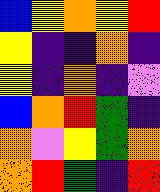[["blue", "yellow", "orange", "yellow", "red"], ["yellow", "indigo", "indigo", "orange", "indigo"], ["yellow", "indigo", "orange", "indigo", "violet"], ["blue", "orange", "red", "green", "indigo"], ["orange", "violet", "yellow", "green", "orange"], ["orange", "red", "green", "indigo", "red"]]